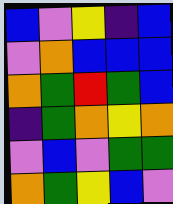[["blue", "violet", "yellow", "indigo", "blue"], ["violet", "orange", "blue", "blue", "blue"], ["orange", "green", "red", "green", "blue"], ["indigo", "green", "orange", "yellow", "orange"], ["violet", "blue", "violet", "green", "green"], ["orange", "green", "yellow", "blue", "violet"]]